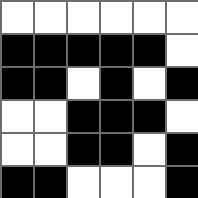[["white", "white", "white", "white", "white", "white"], ["black", "black", "black", "black", "black", "white"], ["black", "black", "white", "black", "white", "black"], ["white", "white", "black", "black", "black", "white"], ["white", "white", "black", "black", "white", "black"], ["black", "black", "white", "white", "white", "black"]]